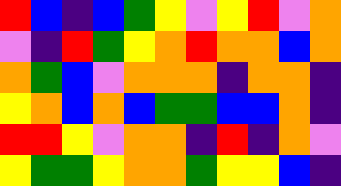[["red", "blue", "indigo", "blue", "green", "yellow", "violet", "yellow", "red", "violet", "orange"], ["violet", "indigo", "red", "green", "yellow", "orange", "red", "orange", "orange", "blue", "orange"], ["orange", "green", "blue", "violet", "orange", "orange", "orange", "indigo", "orange", "orange", "indigo"], ["yellow", "orange", "blue", "orange", "blue", "green", "green", "blue", "blue", "orange", "indigo"], ["red", "red", "yellow", "violet", "orange", "orange", "indigo", "red", "indigo", "orange", "violet"], ["yellow", "green", "green", "yellow", "orange", "orange", "green", "yellow", "yellow", "blue", "indigo"]]